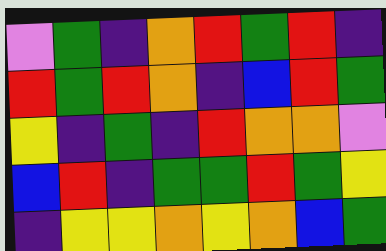[["violet", "green", "indigo", "orange", "red", "green", "red", "indigo"], ["red", "green", "red", "orange", "indigo", "blue", "red", "green"], ["yellow", "indigo", "green", "indigo", "red", "orange", "orange", "violet"], ["blue", "red", "indigo", "green", "green", "red", "green", "yellow"], ["indigo", "yellow", "yellow", "orange", "yellow", "orange", "blue", "green"]]